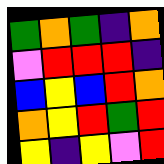[["green", "orange", "green", "indigo", "orange"], ["violet", "red", "red", "red", "indigo"], ["blue", "yellow", "blue", "red", "orange"], ["orange", "yellow", "red", "green", "red"], ["yellow", "indigo", "yellow", "violet", "red"]]